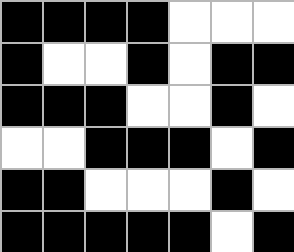[["black", "black", "black", "black", "white", "white", "white"], ["black", "white", "white", "black", "white", "black", "black"], ["black", "black", "black", "white", "white", "black", "white"], ["white", "white", "black", "black", "black", "white", "black"], ["black", "black", "white", "white", "white", "black", "white"], ["black", "black", "black", "black", "black", "white", "black"]]